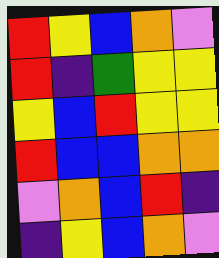[["red", "yellow", "blue", "orange", "violet"], ["red", "indigo", "green", "yellow", "yellow"], ["yellow", "blue", "red", "yellow", "yellow"], ["red", "blue", "blue", "orange", "orange"], ["violet", "orange", "blue", "red", "indigo"], ["indigo", "yellow", "blue", "orange", "violet"]]